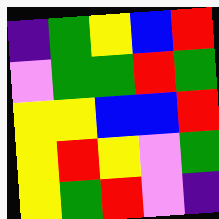[["indigo", "green", "yellow", "blue", "red"], ["violet", "green", "green", "red", "green"], ["yellow", "yellow", "blue", "blue", "red"], ["yellow", "red", "yellow", "violet", "green"], ["yellow", "green", "red", "violet", "indigo"]]